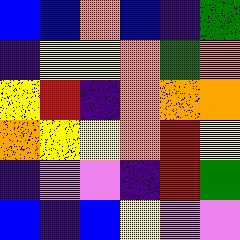[["blue", "blue", "orange", "blue", "indigo", "green"], ["indigo", "yellow", "yellow", "orange", "green", "orange"], ["yellow", "red", "indigo", "orange", "orange", "orange"], ["orange", "yellow", "yellow", "orange", "red", "yellow"], ["indigo", "violet", "violet", "indigo", "red", "green"], ["blue", "indigo", "blue", "yellow", "violet", "violet"]]